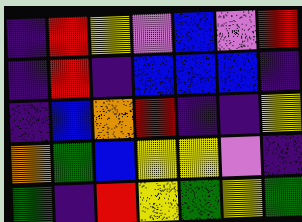[["indigo", "red", "yellow", "violet", "blue", "violet", "red"], ["indigo", "red", "indigo", "blue", "blue", "blue", "indigo"], ["indigo", "blue", "orange", "red", "indigo", "indigo", "yellow"], ["orange", "green", "blue", "yellow", "yellow", "violet", "indigo"], ["green", "indigo", "red", "yellow", "green", "yellow", "green"]]